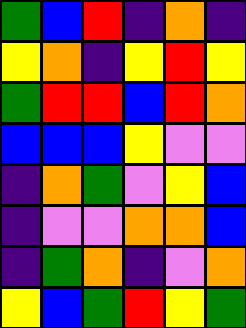[["green", "blue", "red", "indigo", "orange", "indigo"], ["yellow", "orange", "indigo", "yellow", "red", "yellow"], ["green", "red", "red", "blue", "red", "orange"], ["blue", "blue", "blue", "yellow", "violet", "violet"], ["indigo", "orange", "green", "violet", "yellow", "blue"], ["indigo", "violet", "violet", "orange", "orange", "blue"], ["indigo", "green", "orange", "indigo", "violet", "orange"], ["yellow", "blue", "green", "red", "yellow", "green"]]